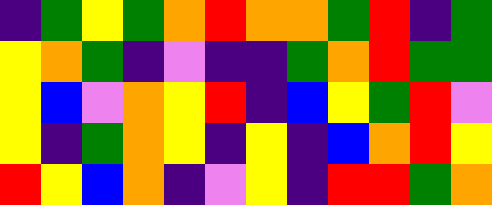[["indigo", "green", "yellow", "green", "orange", "red", "orange", "orange", "green", "red", "indigo", "green"], ["yellow", "orange", "green", "indigo", "violet", "indigo", "indigo", "green", "orange", "red", "green", "green"], ["yellow", "blue", "violet", "orange", "yellow", "red", "indigo", "blue", "yellow", "green", "red", "violet"], ["yellow", "indigo", "green", "orange", "yellow", "indigo", "yellow", "indigo", "blue", "orange", "red", "yellow"], ["red", "yellow", "blue", "orange", "indigo", "violet", "yellow", "indigo", "red", "red", "green", "orange"]]